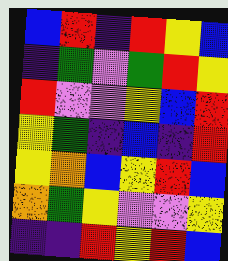[["blue", "red", "indigo", "red", "yellow", "blue"], ["indigo", "green", "violet", "green", "red", "yellow"], ["red", "violet", "violet", "yellow", "blue", "red"], ["yellow", "green", "indigo", "blue", "indigo", "red"], ["yellow", "orange", "blue", "yellow", "red", "blue"], ["orange", "green", "yellow", "violet", "violet", "yellow"], ["indigo", "indigo", "red", "yellow", "red", "blue"]]